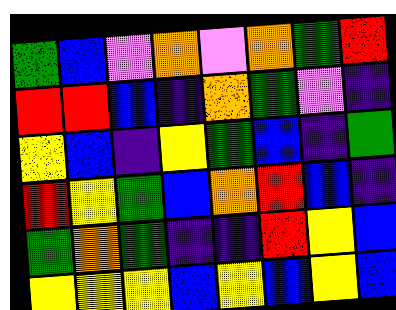[["green", "blue", "violet", "orange", "violet", "orange", "green", "red"], ["red", "red", "blue", "indigo", "orange", "green", "violet", "indigo"], ["yellow", "blue", "indigo", "yellow", "green", "blue", "indigo", "green"], ["red", "yellow", "green", "blue", "orange", "red", "blue", "indigo"], ["green", "orange", "green", "indigo", "indigo", "red", "yellow", "blue"], ["yellow", "yellow", "yellow", "blue", "yellow", "blue", "yellow", "blue"]]